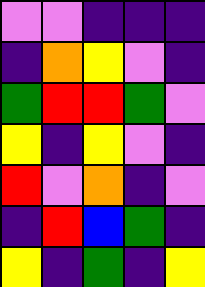[["violet", "violet", "indigo", "indigo", "indigo"], ["indigo", "orange", "yellow", "violet", "indigo"], ["green", "red", "red", "green", "violet"], ["yellow", "indigo", "yellow", "violet", "indigo"], ["red", "violet", "orange", "indigo", "violet"], ["indigo", "red", "blue", "green", "indigo"], ["yellow", "indigo", "green", "indigo", "yellow"]]